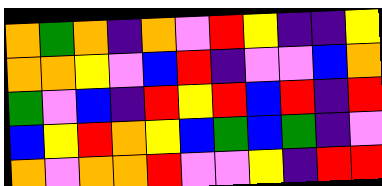[["orange", "green", "orange", "indigo", "orange", "violet", "red", "yellow", "indigo", "indigo", "yellow"], ["orange", "orange", "yellow", "violet", "blue", "red", "indigo", "violet", "violet", "blue", "orange"], ["green", "violet", "blue", "indigo", "red", "yellow", "red", "blue", "red", "indigo", "red"], ["blue", "yellow", "red", "orange", "yellow", "blue", "green", "blue", "green", "indigo", "violet"], ["orange", "violet", "orange", "orange", "red", "violet", "violet", "yellow", "indigo", "red", "red"]]